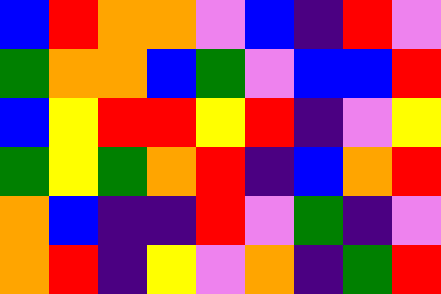[["blue", "red", "orange", "orange", "violet", "blue", "indigo", "red", "violet"], ["green", "orange", "orange", "blue", "green", "violet", "blue", "blue", "red"], ["blue", "yellow", "red", "red", "yellow", "red", "indigo", "violet", "yellow"], ["green", "yellow", "green", "orange", "red", "indigo", "blue", "orange", "red"], ["orange", "blue", "indigo", "indigo", "red", "violet", "green", "indigo", "violet"], ["orange", "red", "indigo", "yellow", "violet", "orange", "indigo", "green", "red"]]